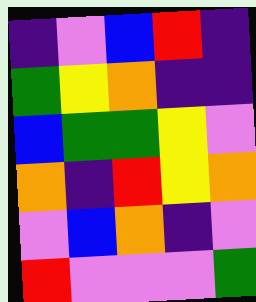[["indigo", "violet", "blue", "red", "indigo"], ["green", "yellow", "orange", "indigo", "indigo"], ["blue", "green", "green", "yellow", "violet"], ["orange", "indigo", "red", "yellow", "orange"], ["violet", "blue", "orange", "indigo", "violet"], ["red", "violet", "violet", "violet", "green"]]